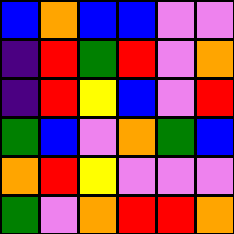[["blue", "orange", "blue", "blue", "violet", "violet"], ["indigo", "red", "green", "red", "violet", "orange"], ["indigo", "red", "yellow", "blue", "violet", "red"], ["green", "blue", "violet", "orange", "green", "blue"], ["orange", "red", "yellow", "violet", "violet", "violet"], ["green", "violet", "orange", "red", "red", "orange"]]